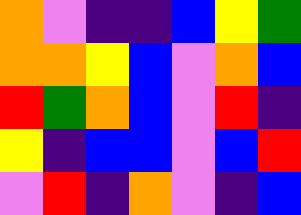[["orange", "violet", "indigo", "indigo", "blue", "yellow", "green"], ["orange", "orange", "yellow", "blue", "violet", "orange", "blue"], ["red", "green", "orange", "blue", "violet", "red", "indigo"], ["yellow", "indigo", "blue", "blue", "violet", "blue", "red"], ["violet", "red", "indigo", "orange", "violet", "indigo", "blue"]]